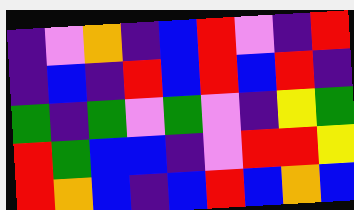[["indigo", "violet", "orange", "indigo", "blue", "red", "violet", "indigo", "red"], ["indigo", "blue", "indigo", "red", "blue", "red", "blue", "red", "indigo"], ["green", "indigo", "green", "violet", "green", "violet", "indigo", "yellow", "green"], ["red", "green", "blue", "blue", "indigo", "violet", "red", "red", "yellow"], ["red", "orange", "blue", "indigo", "blue", "red", "blue", "orange", "blue"]]